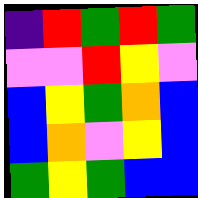[["indigo", "red", "green", "red", "green"], ["violet", "violet", "red", "yellow", "violet"], ["blue", "yellow", "green", "orange", "blue"], ["blue", "orange", "violet", "yellow", "blue"], ["green", "yellow", "green", "blue", "blue"]]